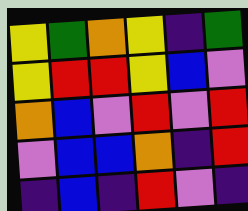[["yellow", "green", "orange", "yellow", "indigo", "green"], ["yellow", "red", "red", "yellow", "blue", "violet"], ["orange", "blue", "violet", "red", "violet", "red"], ["violet", "blue", "blue", "orange", "indigo", "red"], ["indigo", "blue", "indigo", "red", "violet", "indigo"]]